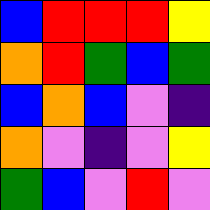[["blue", "red", "red", "red", "yellow"], ["orange", "red", "green", "blue", "green"], ["blue", "orange", "blue", "violet", "indigo"], ["orange", "violet", "indigo", "violet", "yellow"], ["green", "blue", "violet", "red", "violet"]]